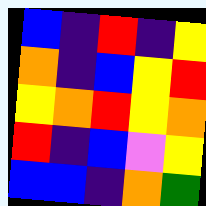[["blue", "indigo", "red", "indigo", "yellow"], ["orange", "indigo", "blue", "yellow", "red"], ["yellow", "orange", "red", "yellow", "orange"], ["red", "indigo", "blue", "violet", "yellow"], ["blue", "blue", "indigo", "orange", "green"]]